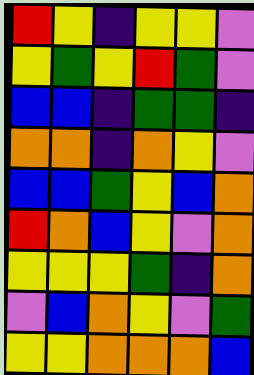[["red", "yellow", "indigo", "yellow", "yellow", "violet"], ["yellow", "green", "yellow", "red", "green", "violet"], ["blue", "blue", "indigo", "green", "green", "indigo"], ["orange", "orange", "indigo", "orange", "yellow", "violet"], ["blue", "blue", "green", "yellow", "blue", "orange"], ["red", "orange", "blue", "yellow", "violet", "orange"], ["yellow", "yellow", "yellow", "green", "indigo", "orange"], ["violet", "blue", "orange", "yellow", "violet", "green"], ["yellow", "yellow", "orange", "orange", "orange", "blue"]]